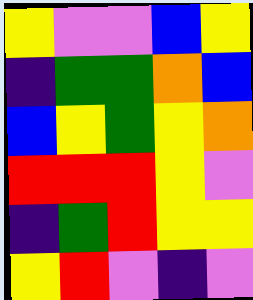[["yellow", "violet", "violet", "blue", "yellow"], ["indigo", "green", "green", "orange", "blue"], ["blue", "yellow", "green", "yellow", "orange"], ["red", "red", "red", "yellow", "violet"], ["indigo", "green", "red", "yellow", "yellow"], ["yellow", "red", "violet", "indigo", "violet"]]